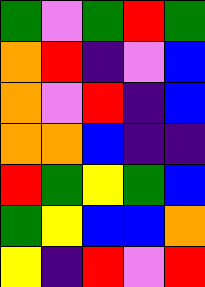[["green", "violet", "green", "red", "green"], ["orange", "red", "indigo", "violet", "blue"], ["orange", "violet", "red", "indigo", "blue"], ["orange", "orange", "blue", "indigo", "indigo"], ["red", "green", "yellow", "green", "blue"], ["green", "yellow", "blue", "blue", "orange"], ["yellow", "indigo", "red", "violet", "red"]]